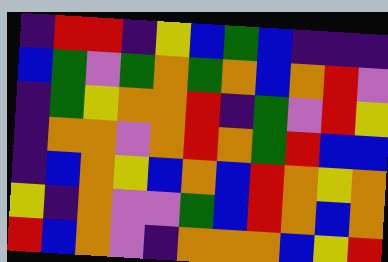[["indigo", "red", "red", "indigo", "yellow", "blue", "green", "blue", "indigo", "indigo", "indigo"], ["blue", "green", "violet", "green", "orange", "green", "orange", "blue", "orange", "red", "violet"], ["indigo", "green", "yellow", "orange", "orange", "red", "indigo", "green", "violet", "red", "yellow"], ["indigo", "orange", "orange", "violet", "orange", "red", "orange", "green", "red", "blue", "blue"], ["indigo", "blue", "orange", "yellow", "blue", "orange", "blue", "red", "orange", "yellow", "orange"], ["yellow", "indigo", "orange", "violet", "violet", "green", "blue", "red", "orange", "blue", "orange"], ["red", "blue", "orange", "violet", "indigo", "orange", "orange", "orange", "blue", "yellow", "red"]]